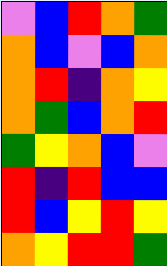[["violet", "blue", "red", "orange", "green"], ["orange", "blue", "violet", "blue", "orange"], ["orange", "red", "indigo", "orange", "yellow"], ["orange", "green", "blue", "orange", "red"], ["green", "yellow", "orange", "blue", "violet"], ["red", "indigo", "red", "blue", "blue"], ["red", "blue", "yellow", "red", "yellow"], ["orange", "yellow", "red", "red", "green"]]